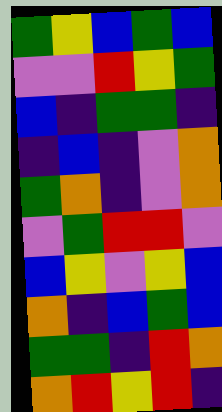[["green", "yellow", "blue", "green", "blue"], ["violet", "violet", "red", "yellow", "green"], ["blue", "indigo", "green", "green", "indigo"], ["indigo", "blue", "indigo", "violet", "orange"], ["green", "orange", "indigo", "violet", "orange"], ["violet", "green", "red", "red", "violet"], ["blue", "yellow", "violet", "yellow", "blue"], ["orange", "indigo", "blue", "green", "blue"], ["green", "green", "indigo", "red", "orange"], ["orange", "red", "yellow", "red", "indigo"]]